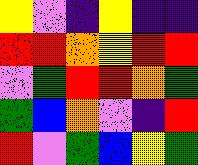[["yellow", "violet", "indigo", "yellow", "indigo", "indigo"], ["red", "red", "orange", "yellow", "red", "red"], ["violet", "green", "red", "red", "orange", "green"], ["green", "blue", "orange", "violet", "indigo", "red"], ["red", "violet", "green", "blue", "yellow", "green"]]